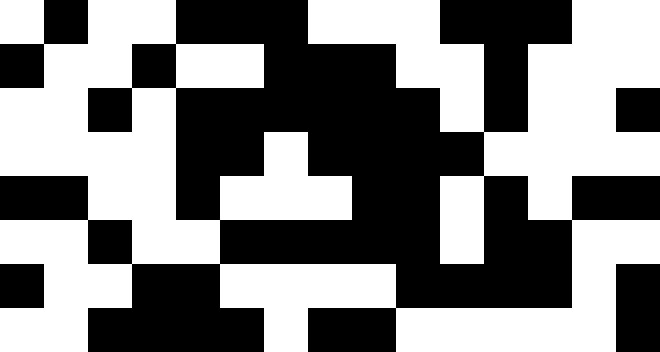[["white", "black", "white", "white", "black", "black", "black", "white", "white", "white", "black", "black", "black", "white", "white"], ["black", "white", "white", "black", "white", "white", "black", "black", "black", "white", "white", "black", "white", "white", "white"], ["white", "white", "black", "white", "black", "black", "black", "black", "black", "black", "white", "black", "white", "white", "black"], ["white", "white", "white", "white", "black", "black", "white", "black", "black", "black", "black", "white", "white", "white", "white"], ["black", "black", "white", "white", "black", "white", "white", "white", "black", "black", "white", "black", "white", "black", "black"], ["white", "white", "black", "white", "white", "black", "black", "black", "black", "black", "white", "black", "black", "white", "white"], ["black", "white", "white", "black", "black", "white", "white", "white", "white", "black", "black", "black", "black", "white", "black"], ["white", "white", "black", "black", "black", "black", "white", "black", "black", "white", "white", "white", "white", "white", "black"]]